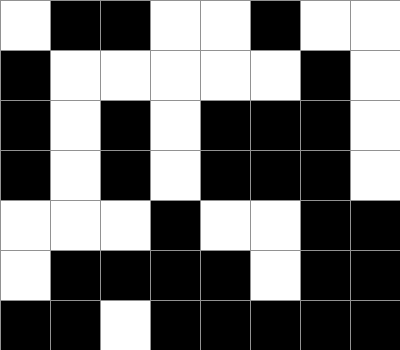[["white", "black", "black", "white", "white", "black", "white", "white"], ["black", "white", "white", "white", "white", "white", "black", "white"], ["black", "white", "black", "white", "black", "black", "black", "white"], ["black", "white", "black", "white", "black", "black", "black", "white"], ["white", "white", "white", "black", "white", "white", "black", "black"], ["white", "black", "black", "black", "black", "white", "black", "black"], ["black", "black", "white", "black", "black", "black", "black", "black"]]